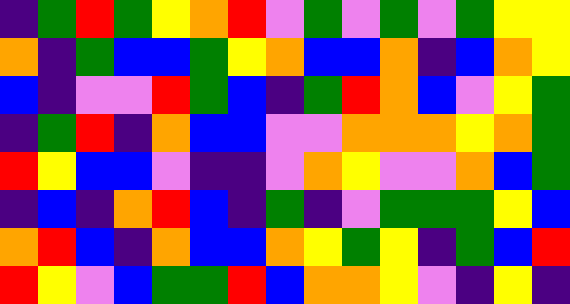[["indigo", "green", "red", "green", "yellow", "orange", "red", "violet", "green", "violet", "green", "violet", "green", "yellow", "yellow"], ["orange", "indigo", "green", "blue", "blue", "green", "yellow", "orange", "blue", "blue", "orange", "indigo", "blue", "orange", "yellow"], ["blue", "indigo", "violet", "violet", "red", "green", "blue", "indigo", "green", "red", "orange", "blue", "violet", "yellow", "green"], ["indigo", "green", "red", "indigo", "orange", "blue", "blue", "violet", "violet", "orange", "orange", "orange", "yellow", "orange", "green"], ["red", "yellow", "blue", "blue", "violet", "indigo", "indigo", "violet", "orange", "yellow", "violet", "violet", "orange", "blue", "green"], ["indigo", "blue", "indigo", "orange", "red", "blue", "indigo", "green", "indigo", "violet", "green", "green", "green", "yellow", "blue"], ["orange", "red", "blue", "indigo", "orange", "blue", "blue", "orange", "yellow", "green", "yellow", "indigo", "green", "blue", "red"], ["red", "yellow", "violet", "blue", "green", "green", "red", "blue", "orange", "orange", "yellow", "violet", "indigo", "yellow", "indigo"]]